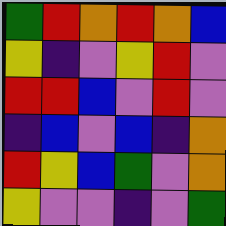[["green", "red", "orange", "red", "orange", "blue"], ["yellow", "indigo", "violet", "yellow", "red", "violet"], ["red", "red", "blue", "violet", "red", "violet"], ["indigo", "blue", "violet", "blue", "indigo", "orange"], ["red", "yellow", "blue", "green", "violet", "orange"], ["yellow", "violet", "violet", "indigo", "violet", "green"]]